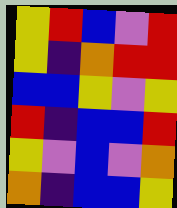[["yellow", "red", "blue", "violet", "red"], ["yellow", "indigo", "orange", "red", "red"], ["blue", "blue", "yellow", "violet", "yellow"], ["red", "indigo", "blue", "blue", "red"], ["yellow", "violet", "blue", "violet", "orange"], ["orange", "indigo", "blue", "blue", "yellow"]]